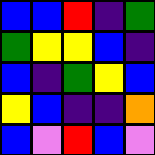[["blue", "blue", "red", "indigo", "green"], ["green", "yellow", "yellow", "blue", "indigo"], ["blue", "indigo", "green", "yellow", "blue"], ["yellow", "blue", "indigo", "indigo", "orange"], ["blue", "violet", "red", "blue", "violet"]]